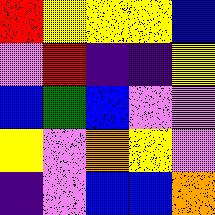[["red", "yellow", "yellow", "yellow", "blue"], ["violet", "red", "indigo", "indigo", "yellow"], ["blue", "green", "blue", "violet", "violet"], ["yellow", "violet", "orange", "yellow", "violet"], ["indigo", "violet", "blue", "blue", "orange"]]